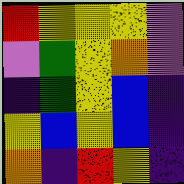[["red", "yellow", "yellow", "yellow", "violet"], ["violet", "green", "yellow", "orange", "violet"], ["indigo", "green", "yellow", "blue", "indigo"], ["yellow", "blue", "yellow", "blue", "indigo"], ["orange", "indigo", "red", "yellow", "indigo"]]